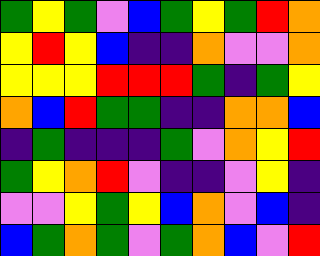[["green", "yellow", "green", "violet", "blue", "green", "yellow", "green", "red", "orange"], ["yellow", "red", "yellow", "blue", "indigo", "indigo", "orange", "violet", "violet", "orange"], ["yellow", "yellow", "yellow", "red", "red", "red", "green", "indigo", "green", "yellow"], ["orange", "blue", "red", "green", "green", "indigo", "indigo", "orange", "orange", "blue"], ["indigo", "green", "indigo", "indigo", "indigo", "green", "violet", "orange", "yellow", "red"], ["green", "yellow", "orange", "red", "violet", "indigo", "indigo", "violet", "yellow", "indigo"], ["violet", "violet", "yellow", "green", "yellow", "blue", "orange", "violet", "blue", "indigo"], ["blue", "green", "orange", "green", "violet", "green", "orange", "blue", "violet", "red"]]